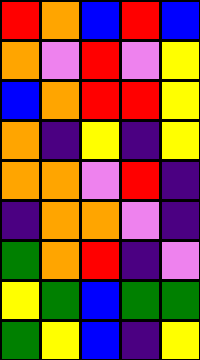[["red", "orange", "blue", "red", "blue"], ["orange", "violet", "red", "violet", "yellow"], ["blue", "orange", "red", "red", "yellow"], ["orange", "indigo", "yellow", "indigo", "yellow"], ["orange", "orange", "violet", "red", "indigo"], ["indigo", "orange", "orange", "violet", "indigo"], ["green", "orange", "red", "indigo", "violet"], ["yellow", "green", "blue", "green", "green"], ["green", "yellow", "blue", "indigo", "yellow"]]